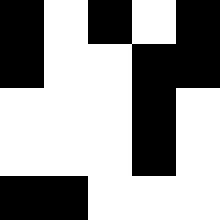[["black", "white", "black", "white", "black"], ["black", "white", "white", "black", "black"], ["white", "white", "white", "black", "white"], ["white", "white", "white", "black", "white"], ["black", "black", "white", "white", "white"]]